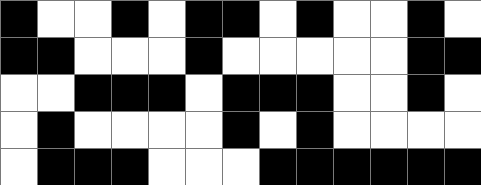[["black", "white", "white", "black", "white", "black", "black", "white", "black", "white", "white", "black", "white"], ["black", "black", "white", "white", "white", "black", "white", "white", "white", "white", "white", "black", "black"], ["white", "white", "black", "black", "black", "white", "black", "black", "black", "white", "white", "black", "white"], ["white", "black", "white", "white", "white", "white", "black", "white", "black", "white", "white", "white", "white"], ["white", "black", "black", "black", "white", "white", "white", "black", "black", "black", "black", "black", "black"]]